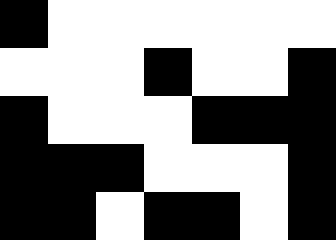[["black", "white", "white", "white", "white", "white", "white"], ["white", "white", "white", "black", "white", "white", "black"], ["black", "white", "white", "white", "black", "black", "black"], ["black", "black", "black", "white", "white", "white", "black"], ["black", "black", "white", "black", "black", "white", "black"]]